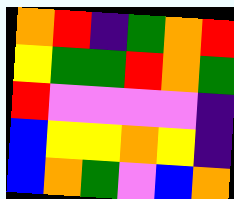[["orange", "red", "indigo", "green", "orange", "red"], ["yellow", "green", "green", "red", "orange", "green"], ["red", "violet", "violet", "violet", "violet", "indigo"], ["blue", "yellow", "yellow", "orange", "yellow", "indigo"], ["blue", "orange", "green", "violet", "blue", "orange"]]